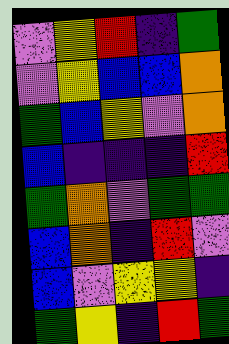[["violet", "yellow", "red", "indigo", "green"], ["violet", "yellow", "blue", "blue", "orange"], ["green", "blue", "yellow", "violet", "orange"], ["blue", "indigo", "indigo", "indigo", "red"], ["green", "orange", "violet", "green", "green"], ["blue", "orange", "indigo", "red", "violet"], ["blue", "violet", "yellow", "yellow", "indigo"], ["green", "yellow", "indigo", "red", "green"]]